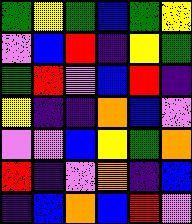[["green", "yellow", "green", "blue", "green", "yellow"], ["violet", "blue", "red", "indigo", "yellow", "green"], ["green", "red", "violet", "blue", "red", "indigo"], ["yellow", "indigo", "indigo", "orange", "blue", "violet"], ["violet", "violet", "blue", "yellow", "green", "orange"], ["red", "indigo", "violet", "orange", "indigo", "blue"], ["indigo", "blue", "orange", "blue", "red", "violet"]]